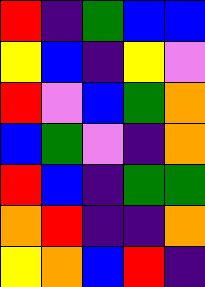[["red", "indigo", "green", "blue", "blue"], ["yellow", "blue", "indigo", "yellow", "violet"], ["red", "violet", "blue", "green", "orange"], ["blue", "green", "violet", "indigo", "orange"], ["red", "blue", "indigo", "green", "green"], ["orange", "red", "indigo", "indigo", "orange"], ["yellow", "orange", "blue", "red", "indigo"]]